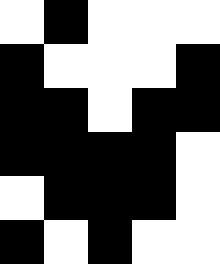[["white", "black", "white", "white", "white"], ["black", "white", "white", "white", "black"], ["black", "black", "white", "black", "black"], ["black", "black", "black", "black", "white"], ["white", "black", "black", "black", "white"], ["black", "white", "black", "white", "white"]]